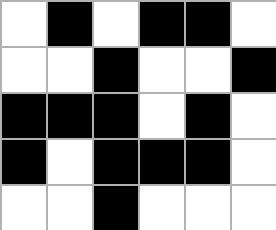[["white", "black", "white", "black", "black", "white"], ["white", "white", "black", "white", "white", "black"], ["black", "black", "black", "white", "black", "white"], ["black", "white", "black", "black", "black", "white"], ["white", "white", "black", "white", "white", "white"]]